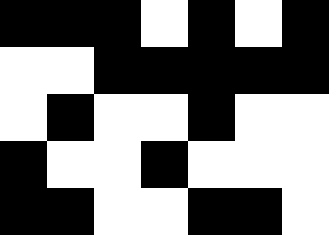[["black", "black", "black", "white", "black", "white", "black"], ["white", "white", "black", "black", "black", "black", "black"], ["white", "black", "white", "white", "black", "white", "white"], ["black", "white", "white", "black", "white", "white", "white"], ["black", "black", "white", "white", "black", "black", "white"]]